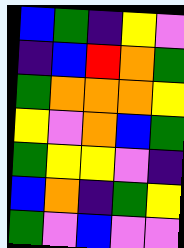[["blue", "green", "indigo", "yellow", "violet"], ["indigo", "blue", "red", "orange", "green"], ["green", "orange", "orange", "orange", "yellow"], ["yellow", "violet", "orange", "blue", "green"], ["green", "yellow", "yellow", "violet", "indigo"], ["blue", "orange", "indigo", "green", "yellow"], ["green", "violet", "blue", "violet", "violet"]]